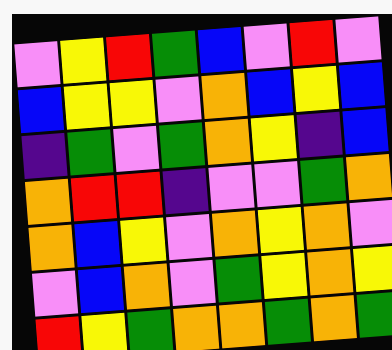[["violet", "yellow", "red", "green", "blue", "violet", "red", "violet"], ["blue", "yellow", "yellow", "violet", "orange", "blue", "yellow", "blue"], ["indigo", "green", "violet", "green", "orange", "yellow", "indigo", "blue"], ["orange", "red", "red", "indigo", "violet", "violet", "green", "orange"], ["orange", "blue", "yellow", "violet", "orange", "yellow", "orange", "violet"], ["violet", "blue", "orange", "violet", "green", "yellow", "orange", "yellow"], ["red", "yellow", "green", "orange", "orange", "green", "orange", "green"]]